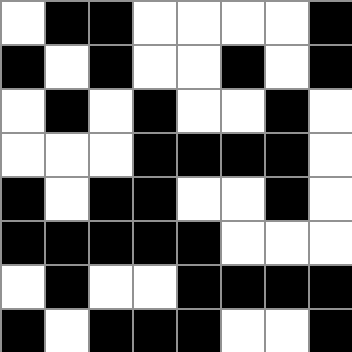[["white", "black", "black", "white", "white", "white", "white", "black"], ["black", "white", "black", "white", "white", "black", "white", "black"], ["white", "black", "white", "black", "white", "white", "black", "white"], ["white", "white", "white", "black", "black", "black", "black", "white"], ["black", "white", "black", "black", "white", "white", "black", "white"], ["black", "black", "black", "black", "black", "white", "white", "white"], ["white", "black", "white", "white", "black", "black", "black", "black"], ["black", "white", "black", "black", "black", "white", "white", "black"]]